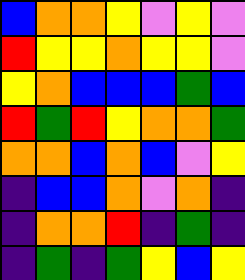[["blue", "orange", "orange", "yellow", "violet", "yellow", "violet"], ["red", "yellow", "yellow", "orange", "yellow", "yellow", "violet"], ["yellow", "orange", "blue", "blue", "blue", "green", "blue"], ["red", "green", "red", "yellow", "orange", "orange", "green"], ["orange", "orange", "blue", "orange", "blue", "violet", "yellow"], ["indigo", "blue", "blue", "orange", "violet", "orange", "indigo"], ["indigo", "orange", "orange", "red", "indigo", "green", "indigo"], ["indigo", "green", "indigo", "green", "yellow", "blue", "yellow"]]